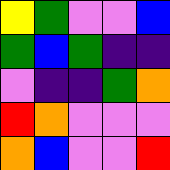[["yellow", "green", "violet", "violet", "blue"], ["green", "blue", "green", "indigo", "indigo"], ["violet", "indigo", "indigo", "green", "orange"], ["red", "orange", "violet", "violet", "violet"], ["orange", "blue", "violet", "violet", "red"]]